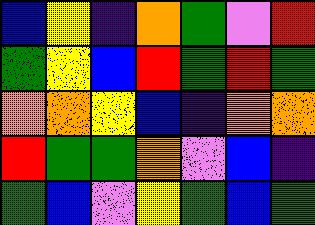[["blue", "yellow", "indigo", "orange", "green", "violet", "red"], ["green", "yellow", "blue", "red", "green", "red", "green"], ["orange", "orange", "yellow", "blue", "indigo", "orange", "orange"], ["red", "green", "green", "orange", "violet", "blue", "indigo"], ["green", "blue", "violet", "yellow", "green", "blue", "green"]]